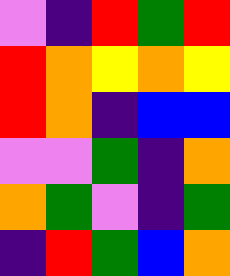[["violet", "indigo", "red", "green", "red"], ["red", "orange", "yellow", "orange", "yellow"], ["red", "orange", "indigo", "blue", "blue"], ["violet", "violet", "green", "indigo", "orange"], ["orange", "green", "violet", "indigo", "green"], ["indigo", "red", "green", "blue", "orange"]]